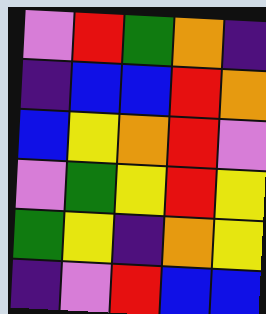[["violet", "red", "green", "orange", "indigo"], ["indigo", "blue", "blue", "red", "orange"], ["blue", "yellow", "orange", "red", "violet"], ["violet", "green", "yellow", "red", "yellow"], ["green", "yellow", "indigo", "orange", "yellow"], ["indigo", "violet", "red", "blue", "blue"]]